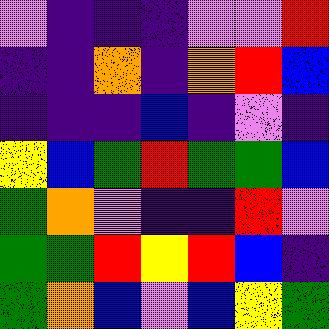[["violet", "indigo", "indigo", "indigo", "violet", "violet", "red"], ["indigo", "indigo", "orange", "indigo", "orange", "red", "blue"], ["indigo", "indigo", "indigo", "blue", "indigo", "violet", "indigo"], ["yellow", "blue", "green", "red", "green", "green", "blue"], ["green", "orange", "violet", "indigo", "indigo", "red", "violet"], ["green", "green", "red", "yellow", "red", "blue", "indigo"], ["green", "orange", "blue", "violet", "blue", "yellow", "green"]]